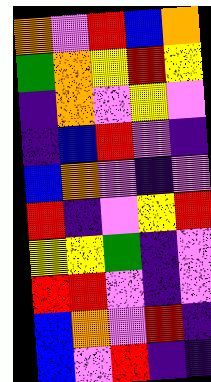[["orange", "violet", "red", "blue", "orange"], ["green", "orange", "yellow", "red", "yellow"], ["indigo", "orange", "violet", "yellow", "violet"], ["indigo", "blue", "red", "violet", "indigo"], ["blue", "orange", "violet", "indigo", "violet"], ["red", "indigo", "violet", "yellow", "red"], ["yellow", "yellow", "green", "indigo", "violet"], ["red", "red", "violet", "indigo", "violet"], ["blue", "orange", "violet", "red", "indigo"], ["blue", "violet", "red", "indigo", "indigo"]]